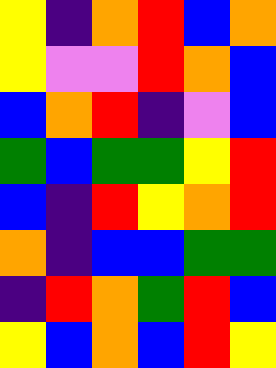[["yellow", "indigo", "orange", "red", "blue", "orange"], ["yellow", "violet", "violet", "red", "orange", "blue"], ["blue", "orange", "red", "indigo", "violet", "blue"], ["green", "blue", "green", "green", "yellow", "red"], ["blue", "indigo", "red", "yellow", "orange", "red"], ["orange", "indigo", "blue", "blue", "green", "green"], ["indigo", "red", "orange", "green", "red", "blue"], ["yellow", "blue", "orange", "blue", "red", "yellow"]]